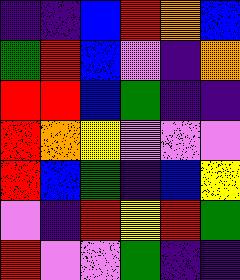[["indigo", "indigo", "blue", "red", "orange", "blue"], ["green", "red", "blue", "violet", "indigo", "orange"], ["red", "red", "blue", "green", "indigo", "indigo"], ["red", "orange", "yellow", "violet", "violet", "violet"], ["red", "blue", "green", "indigo", "blue", "yellow"], ["violet", "indigo", "red", "yellow", "red", "green"], ["red", "violet", "violet", "green", "indigo", "indigo"]]